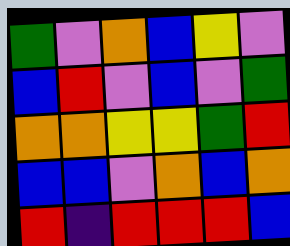[["green", "violet", "orange", "blue", "yellow", "violet"], ["blue", "red", "violet", "blue", "violet", "green"], ["orange", "orange", "yellow", "yellow", "green", "red"], ["blue", "blue", "violet", "orange", "blue", "orange"], ["red", "indigo", "red", "red", "red", "blue"]]